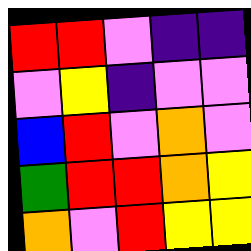[["red", "red", "violet", "indigo", "indigo"], ["violet", "yellow", "indigo", "violet", "violet"], ["blue", "red", "violet", "orange", "violet"], ["green", "red", "red", "orange", "yellow"], ["orange", "violet", "red", "yellow", "yellow"]]